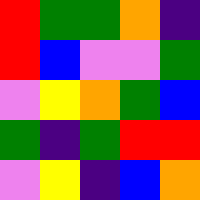[["red", "green", "green", "orange", "indigo"], ["red", "blue", "violet", "violet", "green"], ["violet", "yellow", "orange", "green", "blue"], ["green", "indigo", "green", "red", "red"], ["violet", "yellow", "indigo", "blue", "orange"]]